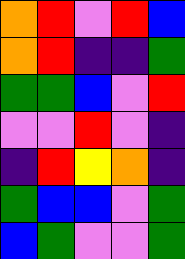[["orange", "red", "violet", "red", "blue"], ["orange", "red", "indigo", "indigo", "green"], ["green", "green", "blue", "violet", "red"], ["violet", "violet", "red", "violet", "indigo"], ["indigo", "red", "yellow", "orange", "indigo"], ["green", "blue", "blue", "violet", "green"], ["blue", "green", "violet", "violet", "green"]]